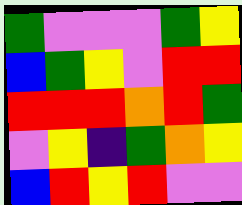[["green", "violet", "violet", "violet", "green", "yellow"], ["blue", "green", "yellow", "violet", "red", "red"], ["red", "red", "red", "orange", "red", "green"], ["violet", "yellow", "indigo", "green", "orange", "yellow"], ["blue", "red", "yellow", "red", "violet", "violet"]]